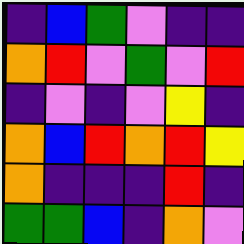[["indigo", "blue", "green", "violet", "indigo", "indigo"], ["orange", "red", "violet", "green", "violet", "red"], ["indigo", "violet", "indigo", "violet", "yellow", "indigo"], ["orange", "blue", "red", "orange", "red", "yellow"], ["orange", "indigo", "indigo", "indigo", "red", "indigo"], ["green", "green", "blue", "indigo", "orange", "violet"]]